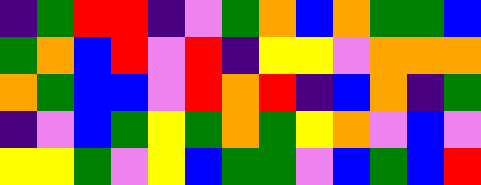[["indigo", "green", "red", "red", "indigo", "violet", "green", "orange", "blue", "orange", "green", "green", "blue"], ["green", "orange", "blue", "red", "violet", "red", "indigo", "yellow", "yellow", "violet", "orange", "orange", "orange"], ["orange", "green", "blue", "blue", "violet", "red", "orange", "red", "indigo", "blue", "orange", "indigo", "green"], ["indigo", "violet", "blue", "green", "yellow", "green", "orange", "green", "yellow", "orange", "violet", "blue", "violet"], ["yellow", "yellow", "green", "violet", "yellow", "blue", "green", "green", "violet", "blue", "green", "blue", "red"]]